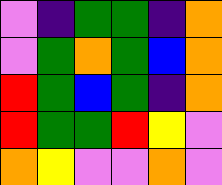[["violet", "indigo", "green", "green", "indigo", "orange"], ["violet", "green", "orange", "green", "blue", "orange"], ["red", "green", "blue", "green", "indigo", "orange"], ["red", "green", "green", "red", "yellow", "violet"], ["orange", "yellow", "violet", "violet", "orange", "violet"]]